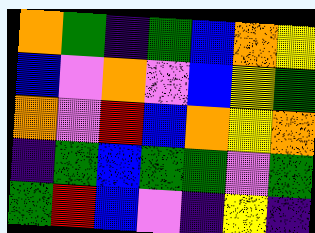[["orange", "green", "indigo", "green", "blue", "orange", "yellow"], ["blue", "violet", "orange", "violet", "blue", "yellow", "green"], ["orange", "violet", "red", "blue", "orange", "yellow", "orange"], ["indigo", "green", "blue", "green", "green", "violet", "green"], ["green", "red", "blue", "violet", "indigo", "yellow", "indigo"]]